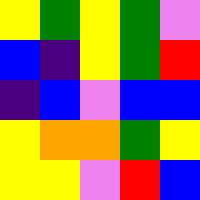[["yellow", "green", "yellow", "green", "violet"], ["blue", "indigo", "yellow", "green", "red"], ["indigo", "blue", "violet", "blue", "blue"], ["yellow", "orange", "orange", "green", "yellow"], ["yellow", "yellow", "violet", "red", "blue"]]